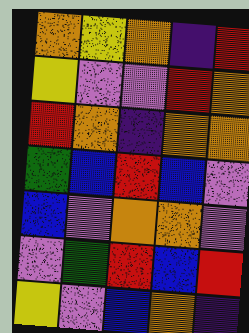[["orange", "yellow", "orange", "indigo", "red"], ["yellow", "violet", "violet", "red", "orange"], ["red", "orange", "indigo", "orange", "orange"], ["green", "blue", "red", "blue", "violet"], ["blue", "violet", "orange", "orange", "violet"], ["violet", "green", "red", "blue", "red"], ["yellow", "violet", "blue", "orange", "indigo"]]